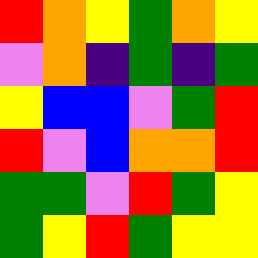[["red", "orange", "yellow", "green", "orange", "yellow"], ["violet", "orange", "indigo", "green", "indigo", "green"], ["yellow", "blue", "blue", "violet", "green", "red"], ["red", "violet", "blue", "orange", "orange", "red"], ["green", "green", "violet", "red", "green", "yellow"], ["green", "yellow", "red", "green", "yellow", "yellow"]]